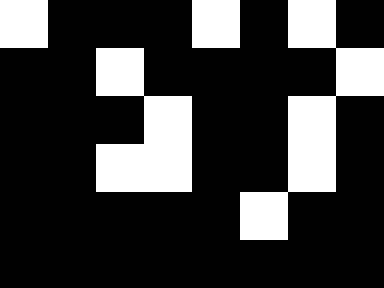[["white", "black", "black", "black", "white", "black", "white", "black"], ["black", "black", "white", "black", "black", "black", "black", "white"], ["black", "black", "black", "white", "black", "black", "white", "black"], ["black", "black", "white", "white", "black", "black", "white", "black"], ["black", "black", "black", "black", "black", "white", "black", "black"], ["black", "black", "black", "black", "black", "black", "black", "black"]]